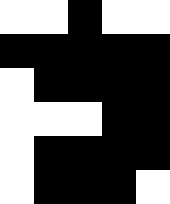[["white", "white", "black", "white", "white"], ["black", "black", "black", "black", "black"], ["white", "black", "black", "black", "black"], ["white", "white", "white", "black", "black"], ["white", "black", "black", "black", "black"], ["white", "black", "black", "black", "white"]]